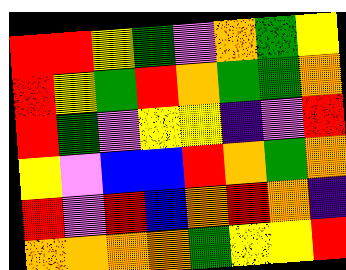[["red", "red", "yellow", "green", "violet", "orange", "green", "yellow"], ["red", "yellow", "green", "red", "orange", "green", "green", "orange"], ["red", "green", "violet", "yellow", "yellow", "indigo", "violet", "red"], ["yellow", "violet", "blue", "blue", "red", "orange", "green", "orange"], ["red", "violet", "red", "blue", "orange", "red", "orange", "indigo"], ["orange", "orange", "orange", "orange", "green", "yellow", "yellow", "red"]]